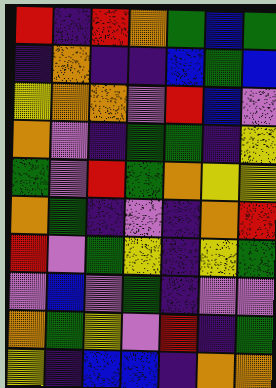[["red", "indigo", "red", "orange", "green", "blue", "green"], ["indigo", "orange", "indigo", "indigo", "blue", "green", "blue"], ["yellow", "orange", "orange", "violet", "red", "blue", "violet"], ["orange", "violet", "indigo", "green", "green", "indigo", "yellow"], ["green", "violet", "red", "green", "orange", "yellow", "yellow"], ["orange", "green", "indigo", "violet", "indigo", "orange", "red"], ["red", "violet", "green", "yellow", "indigo", "yellow", "green"], ["violet", "blue", "violet", "green", "indigo", "violet", "violet"], ["orange", "green", "yellow", "violet", "red", "indigo", "green"], ["yellow", "indigo", "blue", "blue", "indigo", "orange", "orange"]]